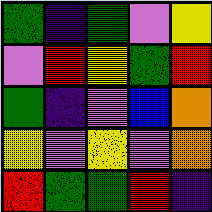[["green", "indigo", "green", "violet", "yellow"], ["violet", "red", "yellow", "green", "red"], ["green", "indigo", "violet", "blue", "orange"], ["yellow", "violet", "yellow", "violet", "orange"], ["red", "green", "green", "red", "indigo"]]